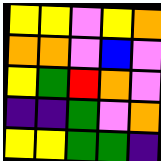[["yellow", "yellow", "violet", "yellow", "orange"], ["orange", "orange", "violet", "blue", "violet"], ["yellow", "green", "red", "orange", "violet"], ["indigo", "indigo", "green", "violet", "orange"], ["yellow", "yellow", "green", "green", "indigo"]]